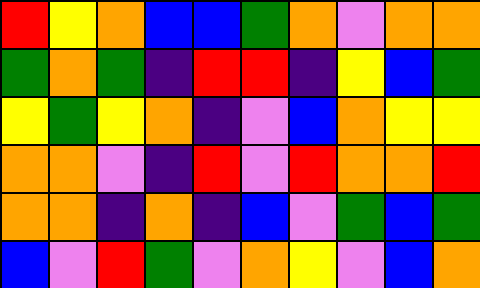[["red", "yellow", "orange", "blue", "blue", "green", "orange", "violet", "orange", "orange"], ["green", "orange", "green", "indigo", "red", "red", "indigo", "yellow", "blue", "green"], ["yellow", "green", "yellow", "orange", "indigo", "violet", "blue", "orange", "yellow", "yellow"], ["orange", "orange", "violet", "indigo", "red", "violet", "red", "orange", "orange", "red"], ["orange", "orange", "indigo", "orange", "indigo", "blue", "violet", "green", "blue", "green"], ["blue", "violet", "red", "green", "violet", "orange", "yellow", "violet", "blue", "orange"]]